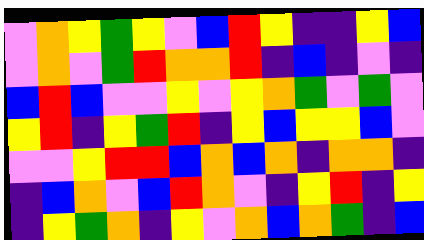[["violet", "orange", "yellow", "green", "yellow", "violet", "blue", "red", "yellow", "indigo", "indigo", "yellow", "blue"], ["violet", "orange", "violet", "green", "red", "orange", "orange", "red", "indigo", "blue", "indigo", "violet", "indigo"], ["blue", "red", "blue", "violet", "violet", "yellow", "violet", "yellow", "orange", "green", "violet", "green", "violet"], ["yellow", "red", "indigo", "yellow", "green", "red", "indigo", "yellow", "blue", "yellow", "yellow", "blue", "violet"], ["violet", "violet", "yellow", "red", "red", "blue", "orange", "blue", "orange", "indigo", "orange", "orange", "indigo"], ["indigo", "blue", "orange", "violet", "blue", "red", "orange", "violet", "indigo", "yellow", "red", "indigo", "yellow"], ["indigo", "yellow", "green", "orange", "indigo", "yellow", "violet", "orange", "blue", "orange", "green", "indigo", "blue"]]